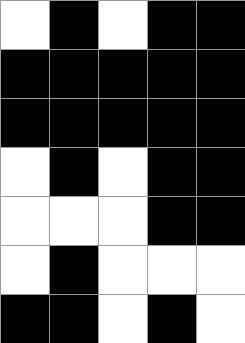[["white", "black", "white", "black", "black"], ["black", "black", "black", "black", "black"], ["black", "black", "black", "black", "black"], ["white", "black", "white", "black", "black"], ["white", "white", "white", "black", "black"], ["white", "black", "white", "white", "white"], ["black", "black", "white", "black", "white"]]